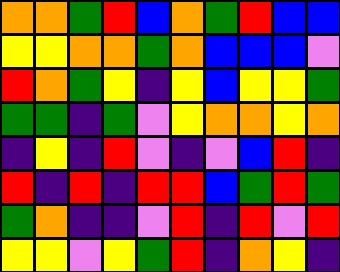[["orange", "orange", "green", "red", "blue", "orange", "green", "red", "blue", "blue"], ["yellow", "yellow", "orange", "orange", "green", "orange", "blue", "blue", "blue", "violet"], ["red", "orange", "green", "yellow", "indigo", "yellow", "blue", "yellow", "yellow", "green"], ["green", "green", "indigo", "green", "violet", "yellow", "orange", "orange", "yellow", "orange"], ["indigo", "yellow", "indigo", "red", "violet", "indigo", "violet", "blue", "red", "indigo"], ["red", "indigo", "red", "indigo", "red", "red", "blue", "green", "red", "green"], ["green", "orange", "indigo", "indigo", "violet", "red", "indigo", "red", "violet", "red"], ["yellow", "yellow", "violet", "yellow", "green", "red", "indigo", "orange", "yellow", "indigo"]]